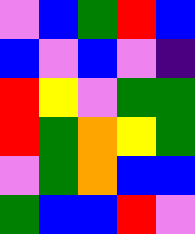[["violet", "blue", "green", "red", "blue"], ["blue", "violet", "blue", "violet", "indigo"], ["red", "yellow", "violet", "green", "green"], ["red", "green", "orange", "yellow", "green"], ["violet", "green", "orange", "blue", "blue"], ["green", "blue", "blue", "red", "violet"]]